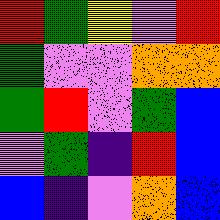[["red", "green", "yellow", "violet", "red"], ["green", "violet", "violet", "orange", "orange"], ["green", "red", "violet", "green", "blue"], ["violet", "green", "indigo", "red", "blue"], ["blue", "indigo", "violet", "orange", "blue"]]